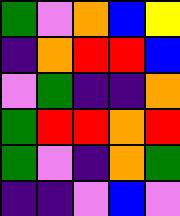[["green", "violet", "orange", "blue", "yellow"], ["indigo", "orange", "red", "red", "blue"], ["violet", "green", "indigo", "indigo", "orange"], ["green", "red", "red", "orange", "red"], ["green", "violet", "indigo", "orange", "green"], ["indigo", "indigo", "violet", "blue", "violet"]]